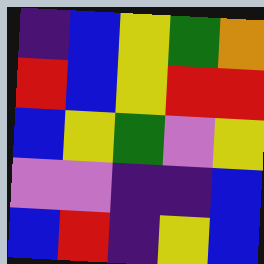[["indigo", "blue", "yellow", "green", "orange"], ["red", "blue", "yellow", "red", "red"], ["blue", "yellow", "green", "violet", "yellow"], ["violet", "violet", "indigo", "indigo", "blue"], ["blue", "red", "indigo", "yellow", "blue"]]